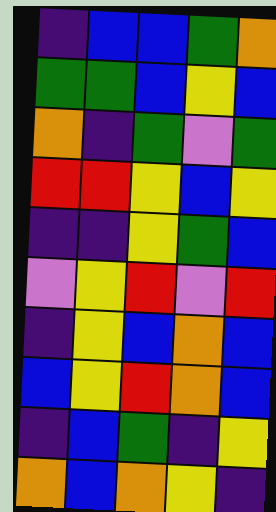[["indigo", "blue", "blue", "green", "orange"], ["green", "green", "blue", "yellow", "blue"], ["orange", "indigo", "green", "violet", "green"], ["red", "red", "yellow", "blue", "yellow"], ["indigo", "indigo", "yellow", "green", "blue"], ["violet", "yellow", "red", "violet", "red"], ["indigo", "yellow", "blue", "orange", "blue"], ["blue", "yellow", "red", "orange", "blue"], ["indigo", "blue", "green", "indigo", "yellow"], ["orange", "blue", "orange", "yellow", "indigo"]]